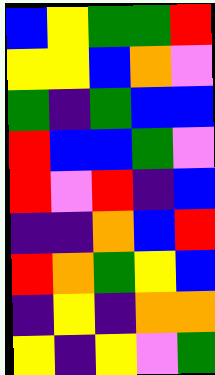[["blue", "yellow", "green", "green", "red"], ["yellow", "yellow", "blue", "orange", "violet"], ["green", "indigo", "green", "blue", "blue"], ["red", "blue", "blue", "green", "violet"], ["red", "violet", "red", "indigo", "blue"], ["indigo", "indigo", "orange", "blue", "red"], ["red", "orange", "green", "yellow", "blue"], ["indigo", "yellow", "indigo", "orange", "orange"], ["yellow", "indigo", "yellow", "violet", "green"]]